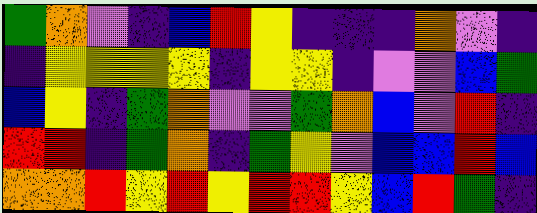[["green", "orange", "violet", "indigo", "blue", "red", "yellow", "indigo", "indigo", "indigo", "orange", "violet", "indigo"], ["indigo", "yellow", "yellow", "yellow", "yellow", "indigo", "yellow", "yellow", "indigo", "violet", "violet", "blue", "green"], ["blue", "yellow", "indigo", "green", "orange", "violet", "violet", "green", "orange", "blue", "violet", "red", "indigo"], ["red", "red", "indigo", "green", "orange", "indigo", "green", "yellow", "violet", "blue", "blue", "red", "blue"], ["orange", "orange", "red", "yellow", "red", "yellow", "red", "red", "yellow", "blue", "red", "green", "indigo"]]